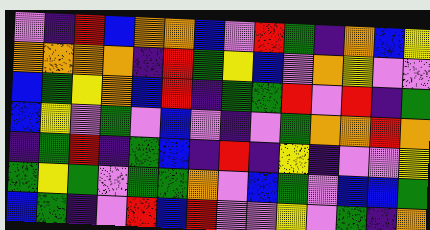[["violet", "indigo", "red", "blue", "orange", "orange", "blue", "violet", "red", "green", "indigo", "orange", "blue", "yellow"], ["orange", "orange", "orange", "orange", "indigo", "red", "green", "yellow", "blue", "violet", "orange", "yellow", "violet", "violet"], ["blue", "green", "yellow", "orange", "blue", "red", "indigo", "green", "green", "red", "violet", "red", "indigo", "green"], ["blue", "yellow", "violet", "green", "violet", "blue", "violet", "indigo", "violet", "green", "orange", "orange", "red", "orange"], ["indigo", "green", "red", "indigo", "green", "blue", "indigo", "red", "indigo", "yellow", "indigo", "violet", "violet", "yellow"], ["green", "yellow", "green", "violet", "green", "green", "orange", "violet", "blue", "green", "violet", "blue", "blue", "green"], ["blue", "green", "indigo", "violet", "red", "blue", "red", "violet", "violet", "yellow", "violet", "green", "indigo", "orange"]]